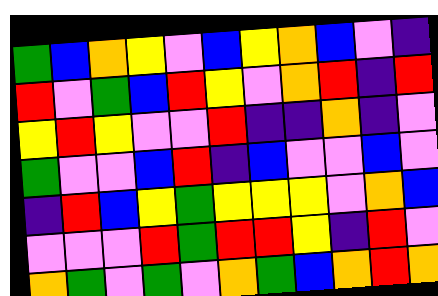[["green", "blue", "orange", "yellow", "violet", "blue", "yellow", "orange", "blue", "violet", "indigo"], ["red", "violet", "green", "blue", "red", "yellow", "violet", "orange", "red", "indigo", "red"], ["yellow", "red", "yellow", "violet", "violet", "red", "indigo", "indigo", "orange", "indigo", "violet"], ["green", "violet", "violet", "blue", "red", "indigo", "blue", "violet", "violet", "blue", "violet"], ["indigo", "red", "blue", "yellow", "green", "yellow", "yellow", "yellow", "violet", "orange", "blue"], ["violet", "violet", "violet", "red", "green", "red", "red", "yellow", "indigo", "red", "violet"], ["orange", "green", "violet", "green", "violet", "orange", "green", "blue", "orange", "red", "orange"]]